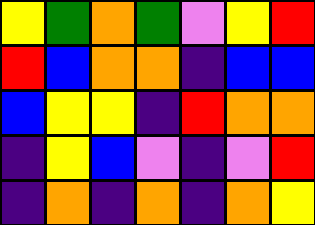[["yellow", "green", "orange", "green", "violet", "yellow", "red"], ["red", "blue", "orange", "orange", "indigo", "blue", "blue"], ["blue", "yellow", "yellow", "indigo", "red", "orange", "orange"], ["indigo", "yellow", "blue", "violet", "indigo", "violet", "red"], ["indigo", "orange", "indigo", "orange", "indigo", "orange", "yellow"]]